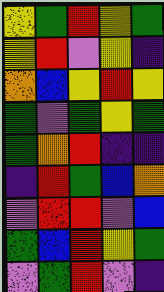[["yellow", "green", "red", "yellow", "green"], ["yellow", "red", "violet", "yellow", "indigo"], ["orange", "blue", "yellow", "red", "yellow"], ["green", "violet", "green", "yellow", "green"], ["green", "orange", "red", "indigo", "indigo"], ["indigo", "red", "green", "blue", "orange"], ["violet", "red", "red", "violet", "blue"], ["green", "blue", "red", "yellow", "green"], ["violet", "green", "red", "violet", "indigo"]]